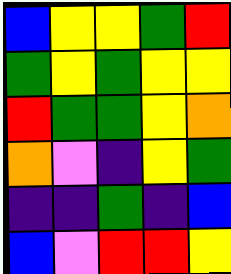[["blue", "yellow", "yellow", "green", "red"], ["green", "yellow", "green", "yellow", "yellow"], ["red", "green", "green", "yellow", "orange"], ["orange", "violet", "indigo", "yellow", "green"], ["indigo", "indigo", "green", "indigo", "blue"], ["blue", "violet", "red", "red", "yellow"]]